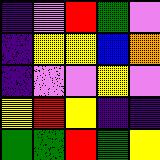[["indigo", "violet", "red", "green", "violet"], ["indigo", "yellow", "yellow", "blue", "orange"], ["indigo", "violet", "violet", "yellow", "violet"], ["yellow", "red", "yellow", "indigo", "indigo"], ["green", "green", "red", "green", "yellow"]]